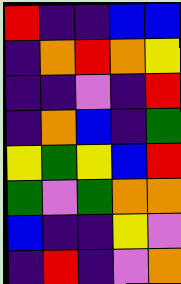[["red", "indigo", "indigo", "blue", "blue"], ["indigo", "orange", "red", "orange", "yellow"], ["indigo", "indigo", "violet", "indigo", "red"], ["indigo", "orange", "blue", "indigo", "green"], ["yellow", "green", "yellow", "blue", "red"], ["green", "violet", "green", "orange", "orange"], ["blue", "indigo", "indigo", "yellow", "violet"], ["indigo", "red", "indigo", "violet", "orange"]]